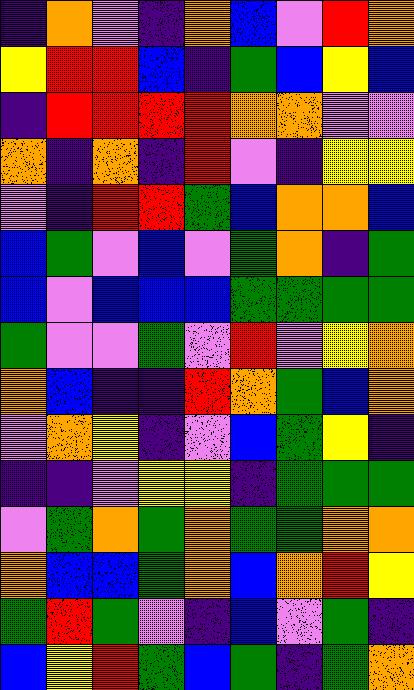[["indigo", "orange", "violet", "indigo", "orange", "blue", "violet", "red", "orange"], ["yellow", "red", "red", "blue", "indigo", "green", "blue", "yellow", "blue"], ["indigo", "red", "red", "red", "red", "orange", "orange", "violet", "violet"], ["orange", "indigo", "orange", "indigo", "red", "violet", "indigo", "yellow", "yellow"], ["violet", "indigo", "red", "red", "green", "blue", "orange", "orange", "blue"], ["blue", "green", "violet", "blue", "violet", "green", "orange", "indigo", "green"], ["blue", "violet", "blue", "blue", "blue", "green", "green", "green", "green"], ["green", "violet", "violet", "green", "violet", "red", "violet", "yellow", "orange"], ["orange", "blue", "indigo", "indigo", "red", "orange", "green", "blue", "orange"], ["violet", "orange", "yellow", "indigo", "violet", "blue", "green", "yellow", "indigo"], ["indigo", "indigo", "violet", "yellow", "yellow", "indigo", "green", "green", "green"], ["violet", "green", "orange", "green", "orange", "green", "green", "orange", "orange"], ["orange", "blue", "blue", "green", "orange", "blue", "orange", "red", "yellow"], ["green", "red", "green", "violet", "indigo", "blue", "violet", "green", "indigo"], ["blue", "yellow", "red", "green", "blue", "green", "indigo", "green", "orange"]]